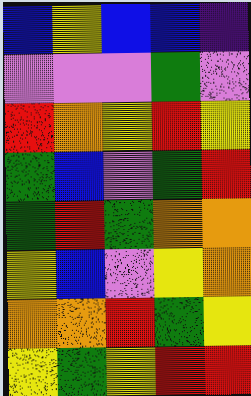[["blue", "yellow", "blue", "blue", "indigo"], ["violet", "violet", "violet", "green", "violet"], ["red", "orange", "yellow", "red", "yellow"], ["green", "blue", "violet", "green", "red"], ["green", "red", "green", "orange", "orange"], ["yellow", "blue", "violet", "yellow", "orange"], ["orange", "orange", "red", "green", "yellow"], ["yellow", "green", "yellow", "red", "red"]]